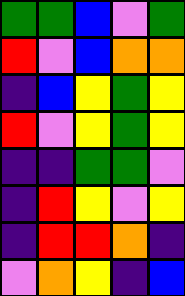[["green", "green", "blue", "violet", "green"], ["red", "violet", "blue", "orange", "orange"], ["indigo", "blue", "yellow", "green", "yellow"], ["red", "violet", "yellow", "green", "yellow"], ["indigo", "indigo", "green", "green", "violet"], ["indigo", "red", "yellow", "violet", "yellow"], ["indigo", "red", "red", "orange", "indigo"], ["violet", "orange", "yellow", "indigo", "blue"]]